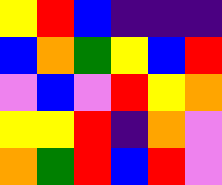[["yellow", "red", "blue", "indigo", "indigo", "indigo"], ["blue", "orange", "green", "yellow", "blue", "red"], ["violet", "blue", "violet", "red", "yellow", "orange"], ["yellow", "yellow", "red", "indigo", "orange", "violet"], ["orange", "green", "red", "blue", "red", "violet"]]